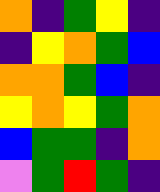[["orange", "indigo", "green", "yellow", "indigo"], ["indigo", "yellow", "orange", "green", "blue"], ["orange", "orange", "green", "blue", "indigo"], ["yellow", "orange", "yellow", "green", "orange"], ["blue", "green", "green", "indigo", "orange"], ["violet", "green", "red", "green", "indigo"]]